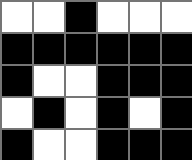[["white", "white", "black", "white", "white", "white"], ["black", "black", "black", "black", "black", "black"], ["black", "white", "white", "black", "black", "black"], ["white", "black", "white", "black", "white", "black"], ["black", "white", "white", "black", "black", "black"]]